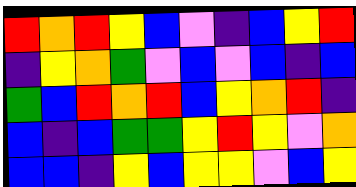[["red", "orange", "red", "yellow", "blue", "violet", "indigo", "blue", "yellow", "red"], ["indigo", "yellow", "orange", "green", "violet", "blue", "violet", "blue", "indigo", "blue"], ["green", "blue", "red", "orange", "red", "blue", "yellow", "orange", "red", "indigo"], ["blue", "indigo", "blue", "green", "green", "yellow", "red", "yellow", "violet", "orange"], ["blue", "blue", "indigo", "yellow", "blue", "yellow", "yellow", "violet", "blue", "yellow"]]